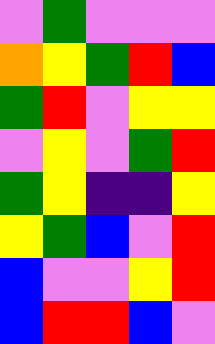[["violet", "green", "violet", "violet", "violet"], ["orange", "yellow", "green", "red", "blue"], ["green", "red", "violet", "yellow", "yellow"], ["violet", "yellow", "violet", "green", "red"], ["green", "yellow", "indigo", "indigo", "yellow"], ["yellow", "green", "blue", "violet", "red"], ["blue", "violet", "violet", "yellow", "red"], ["blue", "red", "red", "blue", "violet"]]